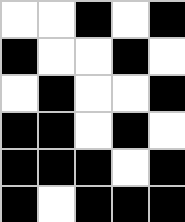[["white", "white", "black", "white", "black"], ["black", "white", "white", "black", "white"], ["white", "black", "white", "white", "black"], ["black", "black", "white", "black", "white"], ["black", "black", "black", "white", "black"], ["black", "white", "black", "black", "black"]]